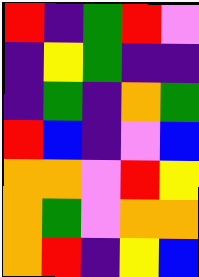[["red", "indigo", "green", "red", "violet"], ["indigo", "yellow", "green", "indigo", "indigo"], ["indigo", "green", "indigo", "orange", "green"], ["red", "blue", "indigo", "violet", "blue"], ["orange", "orange", "violet", "red", "yellow"], ["orange", "green", "violet", "orange", "orange"], ["orange", "red", "indigo", "yellow", "blue"]]